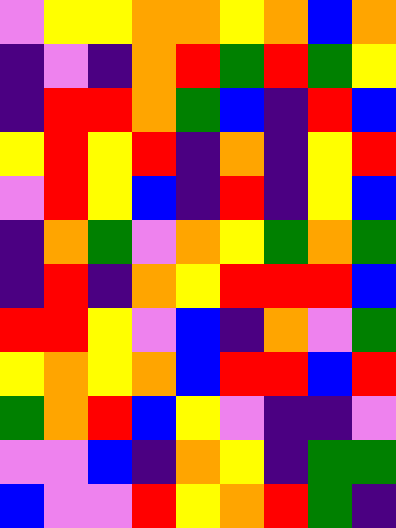[["violet", "yellow", "yellow", "orange", "orange", "yellow", "orange", "blue", "orange"], ["indigo", "violet", "indigo", "orange", "red", "green", "red", "green", "yellow"], ["indigo", "red", "red", "orange", "green", "blue", "indigo", "red", "blue"], ["yellow", "red", "yellow", "red", "indigo", "orange", "indigo", "yellow", "red"], ["violet", "red", "yellow", "blue", "indigo", "red", "indigo", "yellow", "blue"], ["indigo", "orange", "green", "violet", "orange", "yellow", "green", "orange", "green"], ["indigo", "red", "indigo", "orange", "yellow", "red", "red", "red", "blue"], ["red", "red", "yellow", "violet", "blue", "indigo", "orange", "violet", "green"], ["yellow", "orange", "yellow", "orange", "blue", "red", "red", "blue", "red"], ["green", "orange", "red", "blue", "yellow", "violet", "indigo", "indigo", "violet"], ["violet", "violet", "blue", "indigo", "orange", "yellow", "indigo", "green", "green"], ["blue", "violet", "violet", "red", "yellow", "orange", "red", "green", "indigo"]]